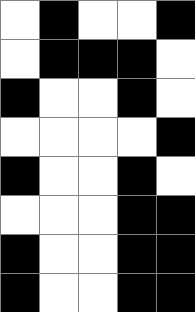[["white", "black", "white", "white", "black"], ["white", "black", "black", "black", "white"], ["black", "white", "white", "black", "white"], ["white", "white", "white", "white", "black"], ["black", "white", "white", "black", "white"], ["white", "white", "white", "black", "black"], ["black", "white", "white", "black", "black"], ["black", "white", "white", "black", "black"]]